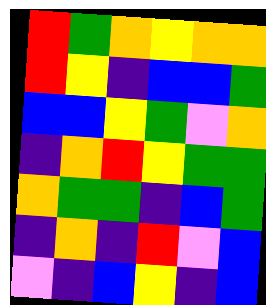[["red", "green", "orange", "yellow", "orange", "orange"], ["red", "yellow", "indigo", "blue", "blue", "green"], ["blue", "blue", "yellow", "green", "violet", "orange"], ["indigo", "orange", "red", "yellow", "green", "green"], ["orange", "green", "green", "indigo", "blue", "green"], ["indigo", "orange", "indigo", "red", "violet", "blue"], ["violet", "indigo", "blue", "yellow", "indigo", "blue"]]